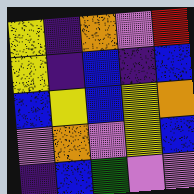[["yellow", "indigo", "orange", "violet", "red"], ["yellow", "indigo", "blue", "indigo", "blue"], ["blue", "yellow", "blue", "yellow", "orange"], ["violet", "orange", "violet", "yellow", "blue"], ["indigo", "blue", "green", "violet", "violet"]]